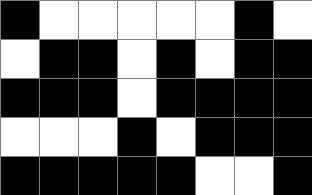[["black", "white", "white", "white", "white", "white", "black", "white"], ["white", "black", "black", "white", "black", "white", "black", "black"], ["black", "black", "black", "white", "black", "black", "black", "black"], ["white", "white", "white", "black", "white", "black", "black", "black"], ["black", "black", "black", "black", "black", "white", "white", "black"]]